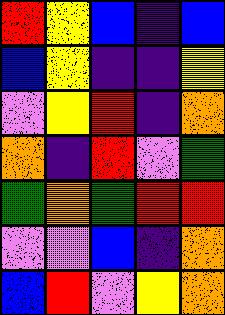[["red", "yellow", "blue", "indigo", "blue"], ["blue", "yellow", "indigo", "indigo", "yellow"], ["violet", "yellow", "red", "indigo", "orange"], ["orange", "indigo", "red", "violet", "green"], ["green", "orange", "green", "red", "red"], ["violet", "violet", "blue", "indigo", "orange"], ["blue", "red", "violet", "yellow", "orange"]]